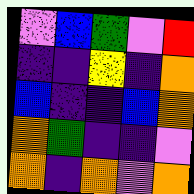[["violet", "blue", "green", "violet", "red"], ["indigo", "indigo", "yellow", "indigo", "orange"], ["blue", "indigo", "indigo", "blue", "orange"], ["orange", "green", "indigo", "indigo", "violet"], ["orange", "indigo", "orange", "violet", "orange"]]